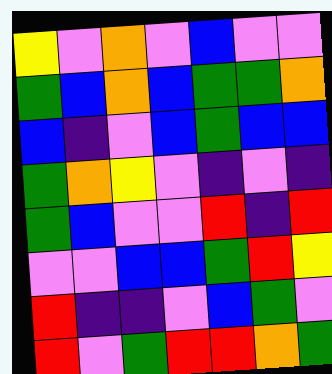[["yellow", "violet", "orange", "violet", "blue", "violet", "violet"], ["green", "blue", "orange", "blue", "green", "green", "orange"], ["blue", "indigo", "violet", "blue", "green", "blue", "blue"], ["green", "orange", "yellow", "violet", "indigo", "violet", "indigo"], ["green", "blue", "violet", "violet", "red", "indigo", "red"], ["violet", "violet", "blue", "blue", "green", "red", "yellow"], ["red", "indigo", "indigo", "violet", "blue", "green", "violet"], ["red", "violet", "green", "red", "red", "orange", "green"]]